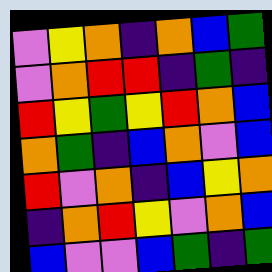[["violet", "yellow", "orange", "indigo", "orange", "blue", "green"], ["violet", "orange", "red", "red", "indigo", "green", "indigo"], ["red", "yellow", "green", "yellow", "red", "orange", "blue"], ["orange", "green", "indigo", "blue", "orange", "violet", "blue"], ["red", "violet", "orange", "indigo", "blue", "yellow", "orange"], ["indigo", "orange", "red", "yellow", "violet", "orange", "blue"], ["blue", "violet", "violet", "blue", "green", "indigo", "green"]]